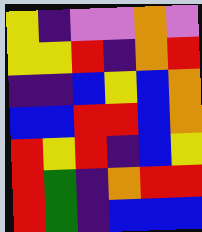[["yellow", "indigo", "violet", "violet", "orange", "violet"], ["yellow", "yellow", "red", "indigo", "orange", "red"], ["indigo", "indigo", "blue", "yellow", "blue", "orange"], ["blue", "blue", "red", "red", "blue", "orange"], ["red", "yellow", "red", "indigo", "blue", "yellow"], ["red", "green", "indigo", "orange", "red", "red"], ["red", "green", "indigo", "blue", "blue", "blue"]]